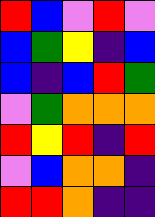[["red", "blue", "violet", "red", "violet"], ["blue", "green", "yellow", "indigo", "blue"], ["blue", "indigo", "blue", "red", "green"], ["violet", "green", "orange", "orange", "orange"], ["red", "yellow", "red", "indigo", "red"], ["violet", "blue", "orange", "orange", "indigo"], ["red", "red", "orange", "indigo", "indigo"]]